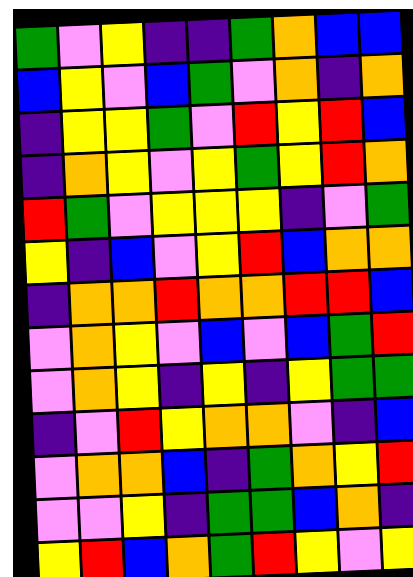[["green", "violet", "yellow", "indigo", "indigo", "green", "orange", "blue", "blue"], ["blue", "yellow", "violet", "blue", "green", "violet", "orange", "indigo", "orange"], ["indigo", "yellow", "yellow", "green", "violet", "red", "yellow", "red", "blue"], ["indigo", "orange", "yellow", "violet", "yellow", "green", "yellow", "red", "orange"], ["red", "green", "violet", "yellow", "yellow", "yellow", "indigo", "violet", "green"], ["yellow", "indigo", "blue", "violet", "yellow", "red", "blue", "orange", "orange"], ["indigo", "orange", "orange", "red", "orange", "orange", "red", "red", "blue"], ["violet", "orange", "yellow", "violet", "blue", "violet", "blue", "green", "red"], ["violet", "orange", "yellow", "indigo", "yellow", "indigo", "yellow", "green", "green"], ["indigo", "violet", "red", "yellow", "orange", "orange", "violet", "indigo", "blue"], ["violet", "orange", "orange", "blue", "indigo", "green", "orange", "yellow", "red"], ["violet", "violet", "yellow", "indigo", "green", "green", "blue", "orange", "indigo"], ["yellow", "red", "blue", "orange", "green", "red", "yellow", "violet", "yellow"]]